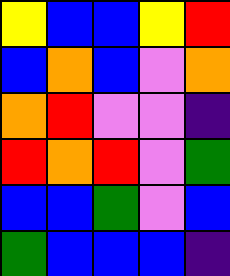[["yellow", "blue", "blue", "yellow", "red"], ["blue", "orange", "blue", "violet", "orange"], ["orange", "red", "violet", "violet", "indigo"], ["red", "orange", "red", "violet", "green"], ["blue", "blue", "green", "violet", "blue"], ["green", "blue", "blue", "blue", "indigo"]]